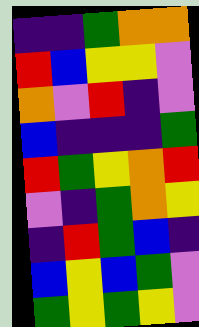[["indigo", "indigo", "green", "orange", "orange"], ["red", "blue", "yellow", "yellow", "violet"], ["orange", "violet", "red", "indigo", "violet"], ["blue", "indigo", "indigo", "indigo", "green"], ["red", "green", "yellow", "orange", "red"], ["violet", "indigo", "green", "orange", "yellow"], ["indigo", "red", "green", "blue", "indigo"], ["blue", "yellow", "blue", "green", "violet"], ["green", "yellow", "green", "yellow", "violet"]]